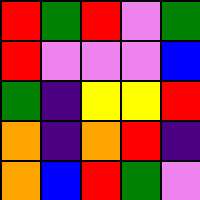[["red", "green", "red", "violet", "green"], ["red", "violet", "violet", "violet", "blue"], ["green", "indigo", "yellow", "yellow", "red"], ["orange", "indigo", "orange", "red", "indigo"], ["orange", "blue", "red", "green", "violet"]]